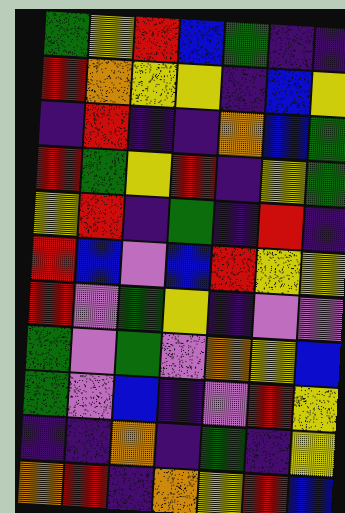[["green", "yellow", "red", "blue", "green", "indigo", "indigo"], ["red", "orange", "yellow", "yellow", "indigo", "blue", "yellow"], ["indigo", "red", "indigo", "indigo", "orange", "blue", "green"], ["red", "green", "yellow", "red", "indigo", "yellow", "green"], ["yellow", "red", "indigo", "green", "indigo", "red", "indigo"], ["red", "blue", "violet", "blue", "red", "yellow", "yellow"], ["red", "violet", "green", "yellow", "indigo", "violet", "violet"], ["green", "violet", "green", "violet", "orange", "yellow", "blue"], ["green", "violet", "blue", "indigo", "violet", "red", "yellow"], ["indigo", "indigo", "orange", "indigo", "green", "indigo", "yellow"], ["orange", "red", "indigo", "orange", "yellow", "red", "blue"]]